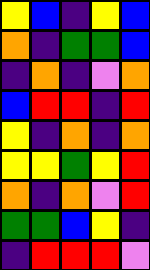[["yellow", "blue", "indigo", "yellow", "blue"], ["orange", "indigo", "green", "green", "blue"], ["indigo", "orange", "indigo", "violet", "orange"], ["blue", "red", "red", "indigo", "red"], ["yellow", "indigo", "orange", "indigo", "orange"], ["yellow", "yellow", "green", "yellow", "red"], ["orange", "indigo", "orange", "violet", "red"], ["green", "green", "blue", "yellow", "indigo"], ["indigo", "red", "red", "red", "violet"]]